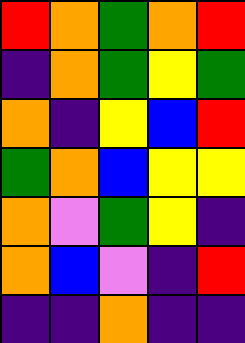[["red", "orange", "green", "orange", "red"], ["indigo", "orange", "green", "yellow", "green"], ["orange", "indigo", "yellow", "blue", "red"], ["green", "orange", "blue", "yellow", "yellow"], ["orange", "violet", "green", "yellow", "indigo"], ["orange", "blue", "violet", "indigo", "red"], ["indigo", "indigo", "orange", "indigo", "indigo"]]